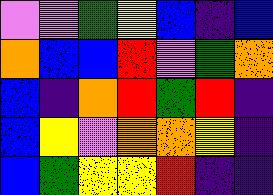[["violet", "violet", "green", "yellow", "blue", "indigo", "blue"], ["orange", "blue", "blue", "red", "violet", "green", "orange"], ["blue", "indigo", "orange", "red", "green", "red", "indigo"], ["blue", "yellow", "violet", "orange", "orange", "yellow", "indigo"], ["blue", "green", "yellow", "yellow", "red", "indigo", "indigo"]]